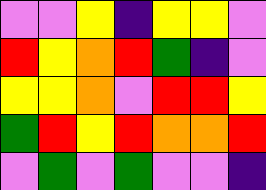[["violet", "violet", "yellow", "indigo", "yellow", "yellow", "violet"], ["red", "yellow", "orange", "red", "green", "indigo", "violet"], ["yellow", "yellow", "orange", "violet", "red", "red", "yellow"], ["green", "red", "yellow", "red", "orange", "orange", "red"], ["violet", "green", "violet", "green", "violet", "violet", "indigo"]]